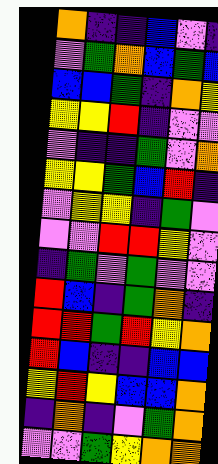[["orange", "indigo", "indigo", "blue", "violet", "indigo"], ["violet", "green", "orange", "blue", "green", "blue"], ["blue", "blue", "green", "indigo", "orange", "yellow"], ["yellow", "yellow", "red", "indigo", "violet", "violet"], ["violet", "indigo", "indigo", "green", "violet", "orange"], ["yellow", "yellow", "green", "blue", "red", "indigo"], ["violet", "yellow", "yellow", "indigo", "green", "violet"], ["violet", "violet", "red", "red", "yellow", "violet"], ["indigo", "green", "violet", "green", "violet", "violet"], ["red", "blue", "indigo", "green", "orange", "indigo"], ["red", "red", "green", "red", "yellow", "orange"], ["red", "blue", "indigo", "indigo", "blue", "blue"], ["yellow", "red", "yellow", "blue", "blue", "orange"], ["indigo", "orange", "indigo", "violet", "green", "orange"], ["violet", "violet", "green", "yellow", "orange", "orange"]]